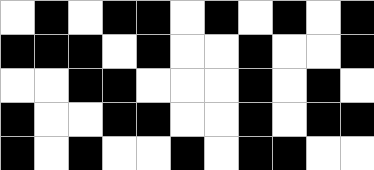[["white", "black", "white", "black", "black", "white", "black", "white", "black", "white", "black"], ["black", "black", "black", "white", "black", "white", "white", "black", "white", "white", "black"], ["white", "white", "black", "black", "white", "white", "white", "black", "white", "black", "white"], ["black", "white", "white", "black", "black", "white", "white", "black", "white", "black", "black"], ["black", "white", "black", "white", "white", "black", "white", "black", "black", "white", "white"]]